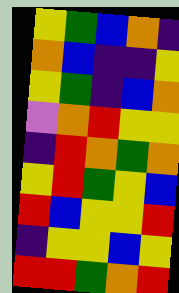[["yellow", "green", "blue", "orange", "indigo"], ["orange", "blue", "indigo", "indigo", "yellow"], ["yellow", "green", "indigo", "blue", "orange"], ["violet", "orange", "red", "yellow", "yellow"], ["indigo", "red", "orange", "green", "orange"], ["yellow", "red", "green", "yellow", "blue"], ["red", "blue", "yellow", "yellow", "red"], ["indigo", "yellow", "yellow", "blue", "yellow"], ["red", "red", "green", "orange", "red"]]